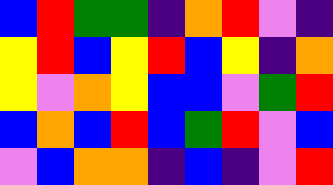[["blue", "red", "green", "green", "indigo", "orange", "red", "violet", "indigo"], ["yellow", "red", "blue", "yellow", "red", "blue", "yellow", "indigo", "orange"], ["yellow", "violet", "orange", "yellow", "blue", "blue", "violet", "green", "red"], ["blue", "orange", "blue", "red", "blue", "green", "red", "violet", "blue"], ["violet", "blue", "orange", "orange", "indigo", "blue", "indigo", "violet", "red"]]